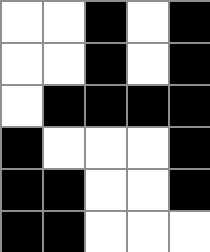[["white", "white", "black", "white", "black"], ["white", "white", "black", "white", "black"], ["white", "black", "black", "black", "black"], ["black", "white", "white", "white", "black"], ["black", "black", "white", "white", "black"], ["black", "black", "white", "white", "white"]]